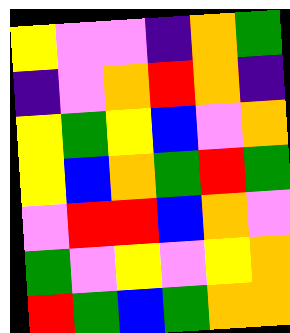[["yellow", "violet", "violet", "indigo", "orange", "green"], ["indigo", "violet", "orange", "red", "orange", "indigo"], ["yellow", "green", "yellow", "blue", "violet", "orange"], ["yellow", "blue", "orange", "green", "red", "green"], ["violet", "red", "red", "blue", "orange", "violet"], ["green", "violet", "yellow", "violet", "yellow", "orange"], ["red", "green", "blue", "green", "orange", "orange"]]